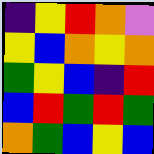[["indigo", "yellow", "red", "orange", "violet"], ["yellow", "blue", "orange", "yellow", "orange"], ["green", "yellow", "blue", "indigo", "red"], ["blue", "red", "green", "red", "green"], ["orange", "green", "blue", "yellow", "blue"]]